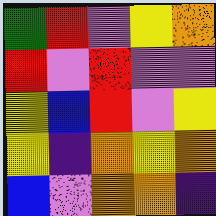[["green", "red", "violet", "yellow", "orange"], ["red", "violet", "red", "violet", "violet"], ["yellow", "blue", "red", "violet", "yellow"], ["yellow", "indigo", "orange", "yellow", "orange"], ["blue", "violet", "orange", "orange", "indigo"]]